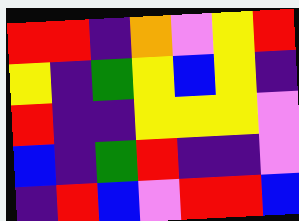[["red", "red", "indigo", "orange", "violet", "yellow", "red"], ["yellow", "indigo", "green", "yellow", "blue", "yellow", "indigo"], ["red", "indigo", "indigo", "yellow", "yellow", "yellow", "violet"], ["blue", "indigo", "green", "red", "indigo", "indigo", "violet"], ["indigo", "red", "blue", "violet", "red", "red", "blue"]]